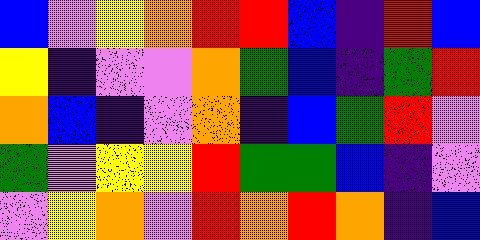[["blue", "violet", "yellow", "orange", "red", "red", "blue", "indigo", "red", "blue"], ["yellow", "indigo", "violet", "violet", "orange", "green", "blue", "indigo", "green", "red"], ["orange", "blue", "indigo", "violet", "orange", "indigo", "blue", "green", "red", "violet"], ["green", "violet", "yellow", "yellow", "red", "green", "green", "blue", "indigo", "violet"], ["violet", "yellow", "orange", "violet", "red", "orange", "red", "orange", "indigo", "blue"]]